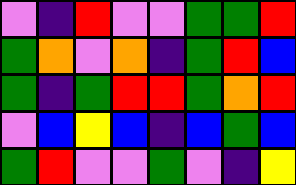[["violet", "indigo", "red", "violet", "violet", "green", "green", "red"], ["green", "orange", "violet", "orange", "indigo", "green", "red", "blue"], ["green", "indigo", "green", "red", "red", "green", "orange", "red"], ["violet", "blue", "yellow", "blue", "indigo", "blue", "green", "blue"], ["green", "red", "violet", "violet", "green", "violet", "indigo", "yellow"]]